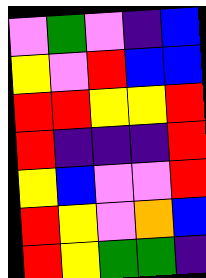[["violet", "green", "violet", "indigo", "blue"], ["yellow", "violet", "red", "blue", "blue"], ["red", "red", "yellow", "yellow", "red"], ["red", "indigo", "indigo", "indigo", "red"], ["yellow", "blue", "violet", "violet", "red"], ["red", "yellow", "violet", "orange", "blue"], ["red", "yellow", "green", "green", "indigo"]]